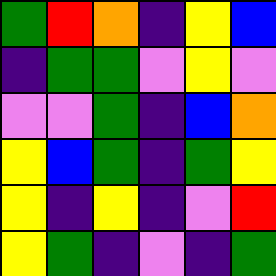[["green", "red", "orange", "indigo", "yellow", "blue"], ["indigo", "green", "green", "violet", "yellow", "violet"], ["violet", "violet", "green", "indigo", "blue", "orange"], ["yellow", "blue", "green", "indigo", "green", "yellow"], ["yellow", "indigo", "yellow", "indigo", "violet", "red"], ["yellow", "green", "indigo", "violet", "indigo", "green"]]